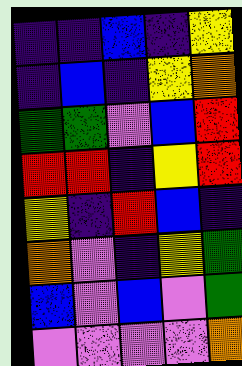[["indigo", "indigo", "blue", "indigo", "yellow"], ["indigo", "blue", "indigo", "yellow", "orange"], ["green", "green", "violet", "blue", "red"], ["red", "red", "indigo", "yellow", "red"], ["yellow", "indigo", "red", "blue", "indigo"], ["orange", "violet", "indigo", "yellow", "green"], ["blue", "violet", "blue", "violet", "green"], ["violet", "violet", "violet", "violet", "orange"]]